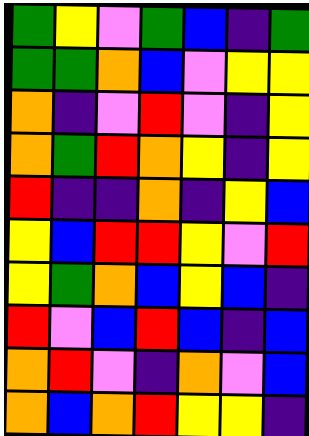[["green", "yellow", "violet", "green", "blue", "indigo", "green"], ["green", "green", "orange", "blue", "violet", "yellow", "yellow"], ["orange", "indigo", "violet", "red", "violet", "indigo", "yellow"], ["orange", "green", "red", "orange", "yellow", "indigo", "yellow"], ["red", "indigo", "indigo", "orange", "indigo", "yellow", "blue"], ["yellow", "blue", "red", "red", "yellow", "violet", "red"], ["yellow", "green", "orange", "blue", "yellow", "blue", "indigo"], ["red", "violet", "blue", "red", "blue", "indigo", "blue"], ["orange", "red", "violet", "indigo", "orange", "violet", "blue"], ["orange", "blue", "orange", "red", "yellow", "yellow", "indigo"]]